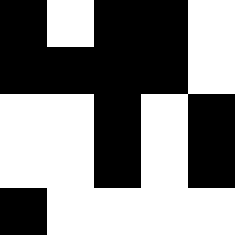[["black", "white", "black", "black", "white"], ["black", "black", "black", "black", "white"], ["white", "white", "black", "white", "black"], ["white", "white", "black", "white", "black"], ["black", "white", "white", "white", "white"]]